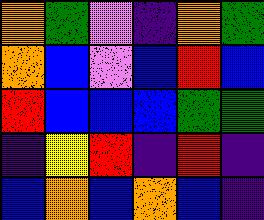[["orange", "green", "violet", "indigo", "orange", "green"], ["orange", "blue", "violet", "blue", "red", "blue"], ["red", "blue", "blue", "blue", "green", "green"], ["indigo", "yellow", "red", "indigo", "red", "indigo"], ["blue", "orange", "blue", "orange", "blue", "indigo"]]